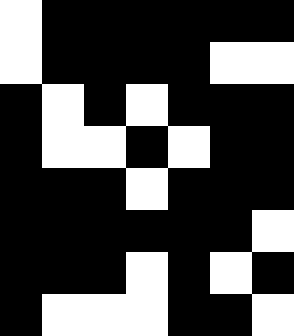[["white", "black", "black", "black", "black", "black", "black"], ["white", "black", "black", "black", "black", "white", "white"], ["black", "white", "black", "white", "black", "black", "black"], ["black", "white", "white", "black", "white", "black", "black"], ["black", "black", "black", "white", "black", "black", "black"], ["black", "black", "black", "black", "black", "black", "white"], ["black", "black", "black", "white", "black", "white", "black"], ["black", "white", "white", "white", "black", "black", "white"]]